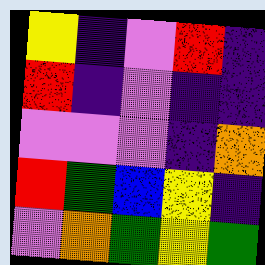[["yellow", "indigo", "violet", "red", "indigo"], ["red", "indigo", "violet", "indigo", "indigo"], ["violet", "violet", "violet", "indigo", "orange"], ["red", "green", "blue", "yellow", "indigo"], ["violet", "orange", "green", "yellow", "green"]]